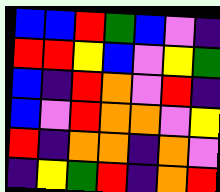[["blue", "blue", "red", "green", "blue", "violet", "indigo"], ["red", "red", "yellow", "blue", "violet", "yellow", "green"], ["blue", "indigo", "red", "orange", "violet", "red", "indigo"], ["blue", "violet", "red", "orange", "orange", "violet", "yellow"], ["red", "indigo", "orange", "orange", "indigo", "orange", "violet"], ["indigo", "yellow", "green", "red", "indigo", "orange", "red"]]